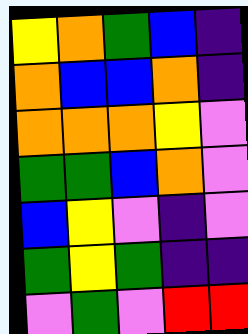[["yellow", "orange", "green", "blue", "indigo"], ["orange", "blue", "blue", "orange", "indigo"], ["orange", "orange", "orange", "yellow", "violet"], ["green", "green", "blue", "orange", "violet"], ["blue", "yellow", "violet", "indigo", "violet"], ["green", "yellow", "green", "indigo", "indigo"], ["violet", "green", "violet", "red", "red"]]